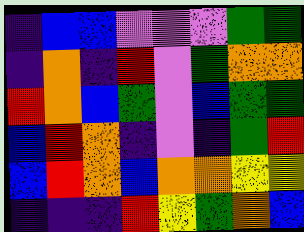[["indigo", "blue", "blue", "violet", "violet", "violet", "green", "green"], ["indigo", "orange", "indigo", "red", "violet", "green", "orange", "orange"], ["red", "orange", "blue", "green", "violet", "blue", "green", "green"], ["blue", "red", "orange", "indigo", "violet", "indigo", "green", "red"], ["blue", "red", "orange", "blue", "orange", "orange", "yellow", "yellow"], ["indigo", "indigo", "indigo", "red", "yellow", "green", "orange", "blue"]]